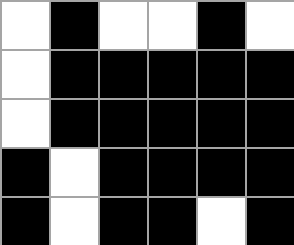[["white", "black", "white", "white", "black", "white"], ["white", "black", "black", "black", "black", "black"], ["white", "black", "black", "black", "black", "black"], ["black", "white", "black", "black", "black", "black"], ["black", "white", "black", "black", "white", "black"]]